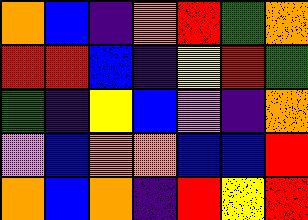[["orange", "blue", "indigo", "orange", "red", "green", "orange"], ["red", "red", "blue", "indigo", "yellow", "red", "green"], ["green", "indigo", "yellow", "blue", "violet", "indigo", "orange"], ["violet", "blue", "orange", "orange", "blue", "blue", "red"], ["orange", "blue", "orange", "indigo", "red", "yellow", "red"]]